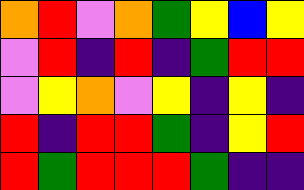[["orange", "red", "violet", "orange", "green", "yellow", "blue", "yellow"], ["violet", "red", "indigo", "red", "indigo", "green", "red", "red"], ["violet", "yellow", "orange", "violet", "yellow", "indigo", "yellow", "indigo"], ["red", "indigo", "red", "red", "green", "indigo", "yellow", "red"], ["red", "green", "red", "red", "red", "green", "indigo", "indigo"]]